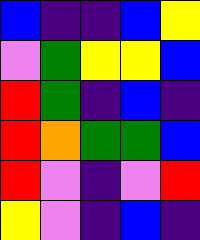[["blue", "indigo", "indigo", "blue", "yellow"], ["violet", "green", "yellow", "yellow", "blue"], ["red", "green", "indigo", "blue", "indigo"], ["red", "orange", "green", "green", "blue"], ["red", "violet", "indigo", "violet", "red"], ["yellow", "violet", "indigo", "blue", "indigo"]]